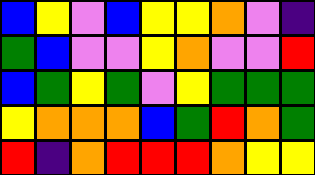[["blue", "yellow", "violet", "blue", "yellow", "yellow", "orange", "violet", "indigo"], ["green", "blue", "violet", "violet", "yellow", "orange", "violet", "violet", "red"], ["blue", "green", "yellow", "green", "violet", "yellow", "green", "green", "green"], ["yellow", "orange", "orange", "orange", "blue", "green", "red", "orange", "green"], ["red", "indigo", "orange", "red", "red", "red", "orange", "yellow", "yellow"]]